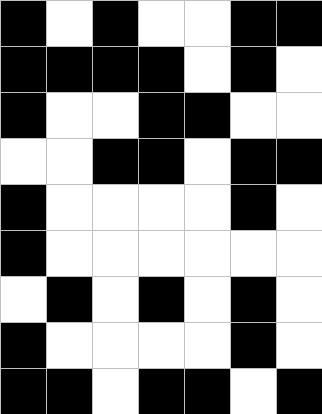[["black", "white", "black", "white", "white", "black", "black"], ["black", "black", "black", "black", "white", "black", "white"], ["black", "white", "white", "black", "black", "white", "white"], ["white", "white", "black", "black", "white", "black", "black"], ["black", "white", "white", "white", "white", "black", "white"], ["black", "white", "white", "white", "white", "white", "white"], ["white", "black", "white", "black", "white", "black", "white"], ["black", "white", "white", "white", "white", "black", "white"], ["black", "black", "white", "black", "black", "white", "black"]]